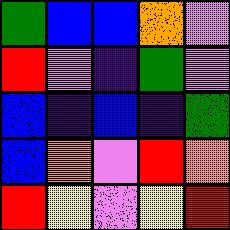[["green", "blue", "blue", "orange", "violet"], ["red", "violet", "indigo", "green", "violet"], ["blue", "indigo", "blue", "indigo", "green"], ["blue", "orange", "violet", "red", "orange"], ["red", "yellow", "violet", "yellow", "red"]]